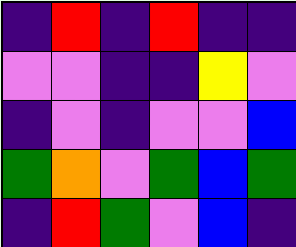[["indigo", "red", "indigo", "red", "indigo", "indigo"], ["violet", "violet", "indigo", "indigo", "yellow", "violet"], ["indigo", "violet", "indigo", "violet", "violet", "blue"], ["green", "orange", "violet", "green", "blue", "green"], ["indigo", "red", "green", "violet", "blue", "indigo"]]